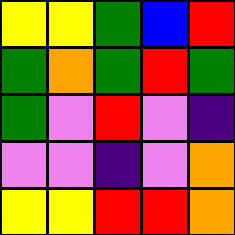[["yellow", "yellow", "green", "blue", "red"], ["green", "orange", "green", "red", "green"], ["green", "violet", "red", "violet", "indigo"], ["violet", "violet", "indigo", "violet", "orange"], ["yellow", "yellow", "red", "red", "orange"]]